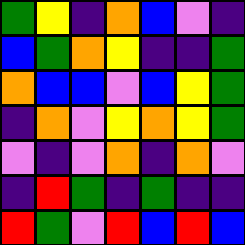[["green", "yellow", "indigo", "orange", "blue", "violet", "indigo"], ["blue", "green", "orange", "yellow", "indigo", "indigo", "green"], ["orange", "blue", "blue", "violet", "blue", "yellow", "green"], ["indigo", "orange", "violet", "yellow", "orange", "yellow", "green"], ["violet", "indigo", "violet", "orange", "indigo", "orange", "violet"], ["indigo", "red", "green", "indigo", "green", "indigo", "indigo"], ["red", "green", "violet", "red", "blue", "red", "blue"]]